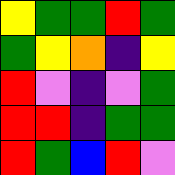[["yellow", "green", "green", "red", "green"], ["green", "yellow", "orange", "indigo", "yellow"], ["red", "violet", "indigo", "violet", "green"], ["red", "red", "indigo", "green", "green"], ["red", "green", "blue", "red", "violet"]]